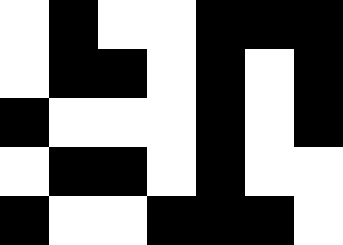[["white", "black", "white", "white", "black", "black", "black"], ["white", "black", "black", "white", "black", "white", "black"], ["black", "white", "white", "white", "black", "white", "black"], ["white", "black", "black", "white", "black", "white", "white"], ["black", "white", "white", "black", "black", "black", "white"]]